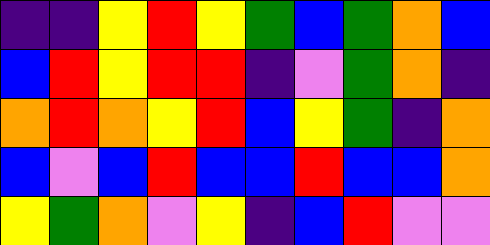[["indigo", "indigo", "yellow", "red", "yellow", "green", "blue", "green", "orange", "blue"], ["blue", "red", "yellow", "red", "red", "indigo", "violet", "green", "orange", "indigo"], ["orange", "red", "orange", "yellow", "red", "blue", "yellow", "green", "indigo", "orange"], ["blue", "violet", "blue", "red", "blue", "blue", "red", "blue", "blue", "orange"], ["yellow", "green", "orange", "violet", "yellow", "indigo", "blue", "red", "violet", "violet"]]